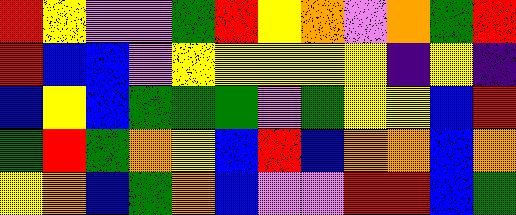[["red", "yellow", "violet", "violet", "green", "red", "yellow", "orange", "violet", "orange", "green", "red"], ["red", "blue", "blue", "violet", "yellow", "yellow", "yellow", "yellow", "yellow", "indigo", "yellow", "indigo"], ["blue", "yellow", "blue", "green", "green", "green", "violet", "green", "yellow", "yellow", "blue", "red"], ["green", "red", "green", "orange", "yellow", "blue", "red", "blue", "orange", "orange", "blue", "orange"], ["yellow", "orange", "blue", "green", "orange", "blue", "violet", "violet", "red", "red", "blue", "green"]]